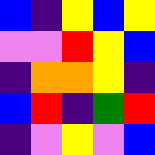[["blue", "indigo", "yellow", "blue", "yellow"], ["violet", "violet", "red", "yellow", "blue"], ["indigo", "orange", "orange", "yellow", "indigo"], ["blue", "red", "indigo", "green", "red"], ["indigo", "violet", "yellow", "violet", "blue"]]